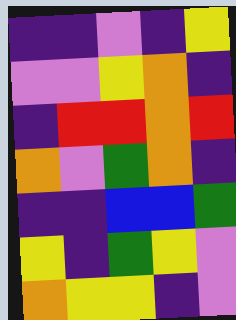[["indigo", "indigo", "violet", "indigo", "yellow"], ["violet", "violet", "yellow", "orange", "indigo"], ["indigo", "red", "red", "orange", "red"], ["orange", "violet", "green", "orange", "indigo"], ["indigo", "indigo", "blue", "blue", "green"], ["yellow", "indigo", "green", "yellow", "violet"], ["orange", "yellow", "yellow", "indigo", "violet"]]